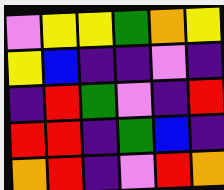[["violet", "yellow", "yellow", "green", "orange", "yellow"], ["yellow", "blue", "indigo", "indigo", "violet", "indigo"], ["indigo", "red", "green", "violet", "indigo", "red"], ["red", "red", "indigo", "green", "blue", "indigo"], ["orange", "red", "indigo", "violet", "red", "orange"]]